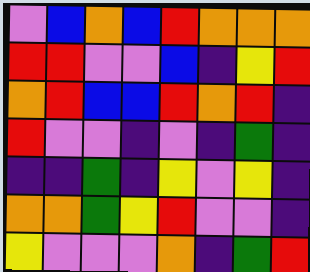[["violet", "blue", "orange", "blue", "red", "orange", "orange", "orange"], ["red", "red", "violet", "violet", "blue", "indigo", "yellow", "red"], ["orange", "red", "blue", "blue", "red", "orange", "red", "indigo"], ["red", "violet", "violet", "indigo", "violet", "indigo", "green", "indigo"], ["indigo", "indigo", "green", "indigo", "yellow", "violet", "yellow", "indigo"], ["orange", "orange", "green", "yellow", "red", "violet", "violet", "indigo"], ["yellow", "violet", "violet", "violet", "orange", "indigo", "green", "red"]]